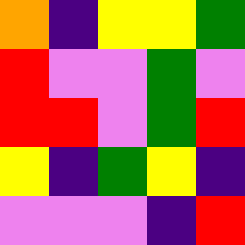[["orange", "indigo", "yellow", "yellow", "green"], ["red", "violet", "violet", "green", "violet"], ["red", "red", "violet", "green", "red"], ["yellow", "indigo", "green", "yellow", "indigo"], ["violet", "violet", "violet", "indigo", "red"]]